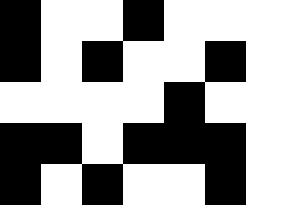[["black", "white", "white", "black", "white", "white", "white"], ["black", "white", "black", "white", "white", "black", "white"], ["white", "white", "white", "white", "black", "white", "white"], ["black", "black", "white", "black", "black", "black", "white"], ["black", "white", "black", "white", "white", "black", "white"]]